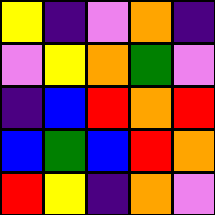[["yellow", "indigo", "violet", "orange", "indigo"], ["violet", "yellow", "orange", "green", "violet"], ["indigo", "blue", "red", "orange", "red"], ["blue", "green", "blue", "red", "orange"], ["red", "yellow", "indigo", "orange", "violet"]]